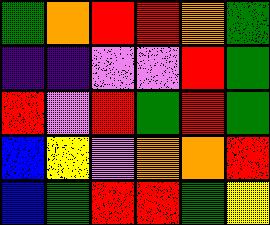[["green", "orange", "red", "red", "orange", "green"], ["indigo", "indigo", "violet", "violet", "red", "green"], ["red", "violet", "red", "green", "red", "green"], ["blue", "yellow", "violet", "orange", "orange", "red"], ["blue", "green", "red", "red", "green", "yellow"]]